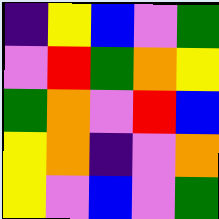[["indigo", "yellow", "blue", "violet", "green"], ["violet", "red", "green", "orange", "yellow"], ["green", "orange", "violet", "red", "blue"], ["yellow", "orange", "indigo", "violet", "orange"], ["yellow", "violet", "blue", "violet", "green"]]